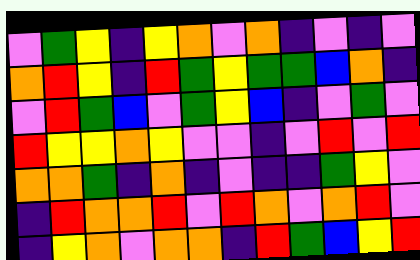[["violet", "green", "yellow", "indigo", "yellow", "orange", "violet", "orange", "indigo", "violet", "indigo", "violet"], ["orange", "red", "yellow", "indigo", "red", "green", "yellow", "green", "green", "blue", "orange", "indigo"], ["violet", "red", "green", "blue", "violet", "green", "yellow", "blue", "indigo", "violet", "green", "violet"], ["red", "yellow", "yellow", "orange", "yellow", "violet", "violet", "indigo", "violet", "red", "violet", "red"], ["orange", "orange", "green", "indigo", "orange", "indigo", "violet", "indigo", "indigo", "green", "yellow", "violet"], ["indigo", "red", "orange", "orange", "red", "violet", "red", "orange", "violet", "orange", "red", "violet"], ["indigo", "yellow", "orange", "violet", "orange", "orange", "indigo", "red", "green", "blue", "yellow", "red"]]